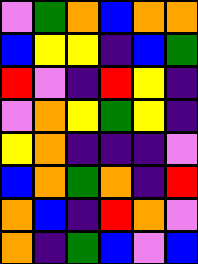[["violet", "green", "orange", "blue", "orange", "orange"], ["blue", "yellow", "yellow", "indigo", "blue", "green"], ["red", "violet", "indigo", "red", "yellow", "indigo"], ["violet", "orange", "yellow", "green", "yellow", "indigo"], ["yellow", "orange", "indigo", "indigo", "indigo", "violet"], ["blue", "orange", "green", "orange", "indigo", "red"], ["orange", "blue", "indigo", "red", "orange", "violet"], ["orange", "indigo", "green", "blue", "violet", "blue"]]